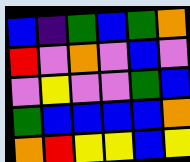[["blue", "indigo", "green", "blue", "green", "orange"], ["red", "violet", "orange", "violet", "blue", "violet"], ["violet", "yellow", "violet", "violet", "green", "blue"], ["green", "blue", "blue", "blue", "blue", "orange"], ["orange", "red", "yellow", "yellow", "blue", "yellow"]]